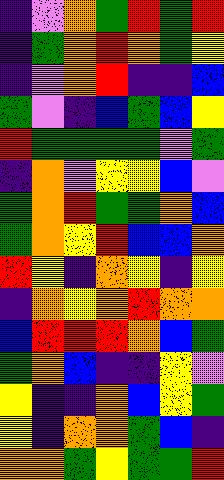[["indigo", "violet", "orange", "green", "red", "green", "red"], ["indigo", "green", "orange", "red", "orange", "green", "yellow"], ["indigo", "violet", "orange", "red", "indigo", "indigo", "blue"], ["green", "violet", "indigo", "blue", "green", "blue", "yellow"], ["red", "green", "green", "green", "green", "violet", "green"], ["indigo", "orange", "violet", "yellow", "yellow", "blue", "violet"], ["green", "orange", "red", "green", "green", "orange", "blue"], ["green", "orange", "yellow", "red", "blue", "blue", "orange"], ["red", "yellow", "indigo", "orange", "yellow", "indigo", "yellow"], ["indigo", "orange", "yellow", "orange", "red", "orange", "orange"], ["blue", "red", "red", "red", "orange", "blue", "green"], ["green", "orange", "blue", "indigo", "indigo", "yellow", "violet"], ["yellow", "indigo", "indigo", "orange", "blue", "yellow", "green"], ["yellow", "indigo", "orange", "orange", "green", "blue", "indigo"], ["orange", "orange", "green", "yellow", "green", "green", "red"]]